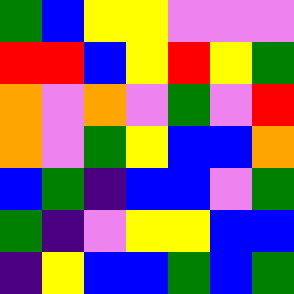[["green", "blue", "yellow", "yellow", "violet", "violet", "violet"], ["red", "red", "blue", "yellow", "red", "yellow", "green"], ["orange", "violet", "orange", "violet", "green", "violet", "red"], ["orange", "violet", "green", "yellow", "blue", "blue", "orange"], ["blue", "green", "indigo", "blue", "blue", "violet", "green"], ["green", "indigo", "violet", "yellow", "yellow", "blue", "blue"], ["indigo", "yellow", "blue", "blue", "green", "blue", "green"]]